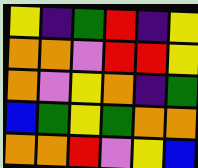[["yellow", "indigo", "green", "red", "indigo", "yellow"], ["orange", "orange", "violet", "red", "red", "yellow"], ["orange", "violet", "yellow", "orange", "indigo", "green"], ["blue", "green", "yellow", "green", "orange", "orange"], ["orange", "orange", "red", "violet", "yellow", "blue"]]